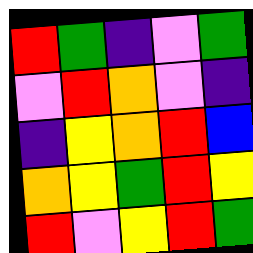[["red", "green", "indigo", "violet", "green"], ["violet", "red", "orange", "violet", "indigo"], ["indigo", "yellow", "orange", "red", "blue"], ["orange", "yellow", "green", "red", "yellow"], ["red", "violet", "yellow", "red", "green"]]